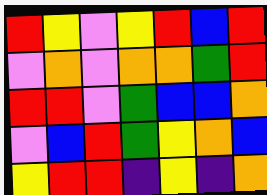[["red", "yellow", "violet", "yellow", "red", "blue", "red"], ["violet", "orange", "violet", "orange", "orange", "green", "red"], ["red", "red", "violet", "green", "blue", "blue", "orange"], ["violet", "blue", "red", "green", "yellow", "orange", "blue"], ["yellow", "red", "red", "indigo", "yellow", "indigo", "orange"]]